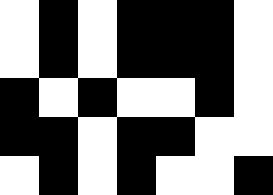[["white", "black", "white", "black", "black", "black", "white"], ["white", "black", "white", "black", "black", "black", "white"], ["black", "white", "black", "white", "white", "black", "white"], ["black", "black", "white", "black", "black", "white", "white"], ["white", "black", "white", "black", "white", "white", "black"]]